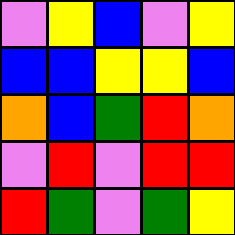[["violet", "yellow", "blue", "violet", "yellow"], ["blue", "blue", "yellow", "yellow", "blue"], ["orange", "blue", "green", "red", "orange"], ["violet", "red", "violet", "red", "red"], ["red", "green", "violet", "green", "yellow"]]